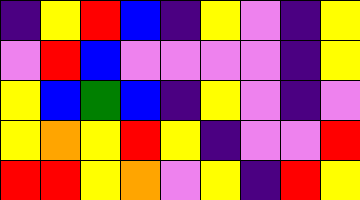[["indigo", "yellow", "red", "blue", "indigo", "yellow", "violet", "indigo", "yellow"], ["violet", "red", "blue", "violet", "violet", "violet", "violet", "indigo", "yellow"], ["yellow", "blue", "green", "blue", "indigo", "yellow", "violet", "indigo", "violet"], ["yellow", "orange", "yellow", "red", "yellow", "indigo", "violet", "violet", "red"], ["red", "red", "yellow", "orange", "violet", "yellow", "indigo", "red", "yellow"]]